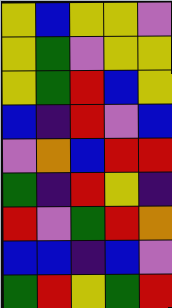[["yellow", "blue", "yellow", "yellow", "violet"], ["yellow", "green", "violet", "yellow", "yellow"], ["yellow", "green", "red", "blue", "yellow"], ["blue", "indigo", "red", "violet", "blue"], ["violet", "orange", "blue", "red", "red"], ["green", "indigo", "red", "yellow", "indigo"], ["red", "violet", "green", "red", "orange"], ["blue", "blue", "indigo", "blue", "violet"], ["green", "red", "yellow", "green", "red"]]